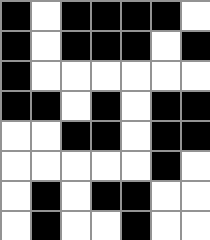[["black", "white", "black", "black", "black", "black", "white"], ["black", "white", "black", "black", "black", "white", "black"], ["black", "white", "white", "white", "white", "white", "white"], ["black", "black", "white", "black", "white", "black", "black"], ["white", "white", "black", "black", "white", "black", "black"], ["white", "white", "white", "white", "white", "black", "white"], ["white", "black", "white", "black", "black", "white", "white"], ["white", "black", "white", "white", "black", "white", "white"]]